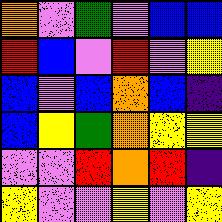[["orange", "violet", "green", "violet", "blue", "blue"], ["red", "blue", "violet", "red", "violet", "yellow"], ["blue", "violet", "blue", "orange", "blue", "indigo"], ["blue", "yellow", "green", "orange", "yellow", "yellow"], ["violet", "violet", "red", "orange", "red", "indigo"], ["yellow", "violet", "violet", "yellow", "violet", "yellow"]]